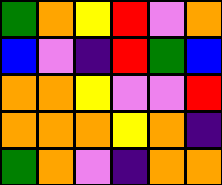[["green", "orange", "yellow", "red", "violet", "orange"], ["blue", "violet", "indigo", "red", "green", "blue"], ["orange", "orange", "yellow", "violet", "violet", "red"], ["orange", "orange", "orange", "yellow", "orange", "indigo"], ["green", "orange", "violet", "indigo", "orange", "orange"]]